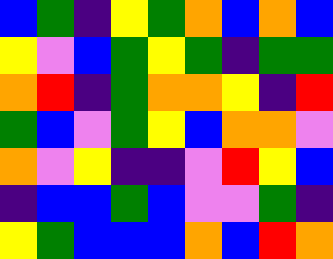[["blue", "green", "indigo", "yellow", "green", "orange", "blue", "orange", "blue"], ["yellow", "violet", "blue", "green", "yellow", "green", "indigo", "green", "green"], ["orange", "red", "indigo", "green", "orange", "orange", "yellow", "indigo", "red"], ["green", "blue", "violet", "green", "yellow", "blue", "orange", "orange", "violet"], ["orange", "violet", "yellow", "indigo", "indigo", "violet", "red", "yellow", "blue"], ["indigo", "blue", "blue", "green", "blue", "violet", "violet", "green", "indigo"], ["yellow", "green", "blue", "blue", "blue", "orange", "blue", "red", "orange"]]